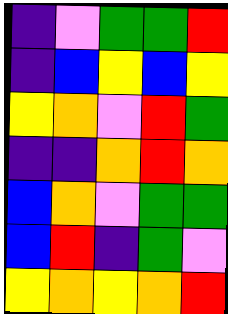[["indigo", "violet", "green", "green", "red"], ["indigo", "blue", "yellow", "blue", "yellow"], ["yellow", "orange", "violet", "red", "green"], ["indigo", "indigo", "orange", "red", "orange"], ["blue", "orange", "violet", "green", "green"], ["blue", "red", "indigo", "green", "violet"], ["yellow", "orange", "yellow", "orange", "red"]]